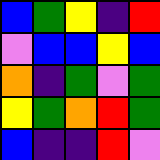[["blue", "green", "yellow", "indigo", "red"], ["violet", "blue", "blue", "yellow", "blue"], ["orange", "indigo", "green", "violet", "green"], ["yellow", "green", "orange", "red", "green"], ["blue", "indigo", "indigo", "red", "violet"]]